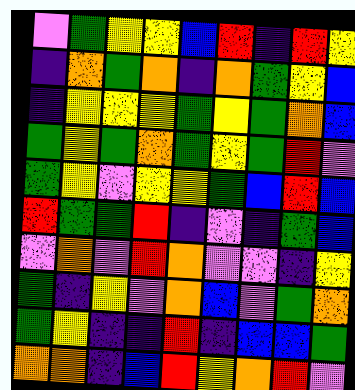[["violet", "green", "yellow", "yellow", "blue", "red", "indigo", "red", "yellow"], ["indigo", "orange", "green", "orange", "indigo", "orange", "green", "yellow", "blue"], ["indigo", "yellow", "yellow", "yellow", "green", "yellow", "green", "orange", "blue"], ["green", "yellow", "green", "orange", "green", "yellow", "green", "red", "violet"], ["green", "yellow", "violet", "yellow", "yellow", "green", "blue", "red", "blue"], ["red", "green", "green", "red", "indigo", "violet", "indigo", "green", "blue"], ["violet", "orange", "violet", "red", "orange", "violet", "violet", "indigo", "yellow"], ["green", "indigo", "yellow", "violet", "orange", "blue", "violet", "green", "orange"], ["green", "yellow", "indigo", "indigo", "red", "indigo", "blue", "blue", "green"], ["orange", "orange", "indigo", "blue", "red", "yellow", "orange", "red", "violet"]]